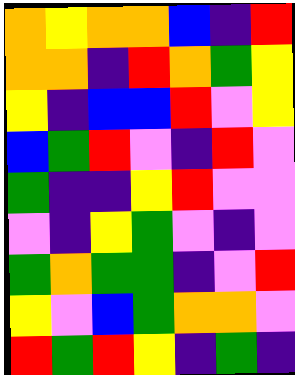[["orange", "yellow", "orange", "orange", "blue", "indigo", "red"], ["orange", "orange", "indigo", "red", "orange", "green", "yellow"], ["yellow", "indigo", "blue", "blue", "red", "violet", "yellow"], ["blue", "green", "red", "violet", "indigo", "red", "violet"], ["green", "indigo", "indigo", "yellow", "red", "violet", "violet"], ["violet", "indigo", "yellow", "green", "violet", "indigo", "violet"], ["green", "orange", "green", "green", "indigo", "violet", "red"], ["yellow", "violet", "blue", "green", "orange", "orange", "violet"], ["red", "green", "red", "yellow", "indigo", "green", "indigo"]]